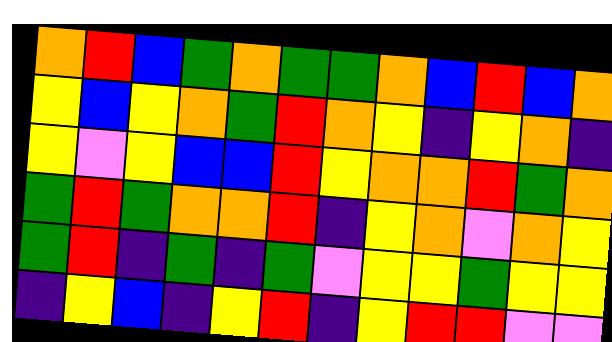[["orange", "red", "blue", "green", "orange", "green", "green", "orange", "blue", "red", "blue", "orange"], ["yellow", "blue", "yellow", "orange", "green", "red", "orange", "yellow", "indigo", "yellow", "orange", "indigo"], ["yellow", "violet", "yellow", "blue", "blue", "red", "yellow", "orange", "orange", "red", "green", "orange"], ["green", "red", "green", "orange", "orange", "red", "indigo", "yellow", "orange", "violet", "orange", "yellow"], ["green", "red", "indigo", "green", "indigo", "green", "violet", "yellow", "yellow", "green", "yellow", "yellow"], ["indigo", "yellow", "blue", "indigo", "yellow", "red", "indigo", "yellow", "red", "red", "violet", "violet"]]